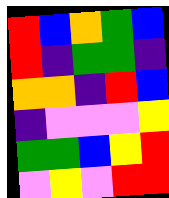[["red", "blue", "orange", "green", "blue"], ["red", "indigo", "green", "green", "indigo"], ["orange", "orange", "indigo", "red", "blue"], ["indigo", "violet", "violet", "violet", "yellow"], ["green", "green", "blue", "yellow", "red"], ["violet", "yellow", "violet", "red", "red"]]